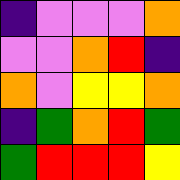[["indigo", "violet", "violet", "violet", "orange"], ["violet", "violet", "orange", "red", "indigo"], ["orange", "violet", "yellow", "yellow", "orange"], ["indigo", "green", "orange", "red", "green"], ["green", "red", "red", "red", "yellow"]]